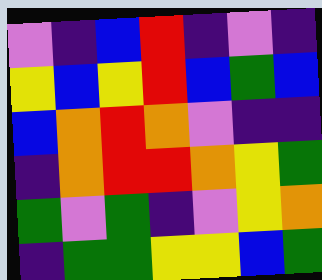[["violet", "indigo", "blue", "red", "indigo", "violet", "indigo"], ["yellow", "blue", "yellow", "red", "blue", "green", "blue"], ["blue", "orange", "red", "orange", "violet", "indigo", "indigo"], ["indigo", "orange", "red", "red", "orange", "yellow", "green"], ["green", "violet", "green", "indigo", "violet", "yellow", "orange"], ["indigo", "green", "green", "yellow", "yellow", "blue", "green"]]